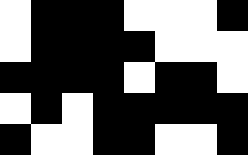[["white", "black", "black", "black", "white", "white", "white", "black"], ["white", "black", "black", "black", "black", "white", "white", "white"], ["black", "black", "black", "black", "white", "black", "black", "white"], ["white", "black", "white", "black", "black", "black", "black", "black"], ["black", "white", "white", "black", "black", "white", "white", "black"]]